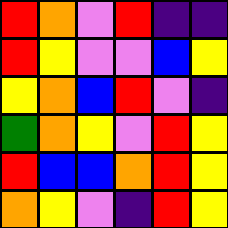[["red", "orange", "violet", "red", "indigo", "indigo"], ["red", "yellow", "violet", "violet", "blue", "yellow"], ["yellow", "orange", "blue", "red", "violet", "indigo"], ["green", "orange", "yellow", "violet", "red", "yellow"], ["red", "blue", "blue", "orange", "red", "yellow"], ["orange", "yellow", "violet", "indigo", "red", "yellow"]]